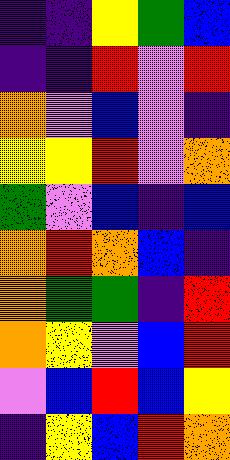[["indigo", "indigo", "yellow", "green", "blue"], ["indigo", "indigo", "red", "violet", "red"], ["orange", "violet", "blue", "violet", "indigo"], ["yellow", "yellow", "red", "violet", "orange"], ["green", "violet", "blue", "indigo", "blue"], ["orange", "red", "orange", "blue", "indigo"], ["orange", "green", "green", "indigo", "red"], ["orange", "yellow", "violet", "blue", "red"], ["violet", "blue", "red", "blue", "yellow"], ["indigo", "yellow", "blue", "red", "orange"]]